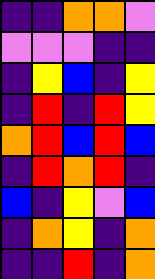[["indigo", "indigo", "orange", "orange", "violet"], ["violet", "violet", "violet", "indigo", "indigo"], ["indigo", "yellow", "blue", "indigo", "yellow"], ["indigo", "red", "indigo", "red", "yellow"], ["orange", "red", "blue", "red", "blue"], ["indigo", "red", "orange", "red", "indigo"], ["blue", "indigo", "yellow", "violet", "blue"], ["indigo", "orange", "yellow", "indigo", "orange"], ["indigo", "indigo", "red", "indigo", "orange"]]